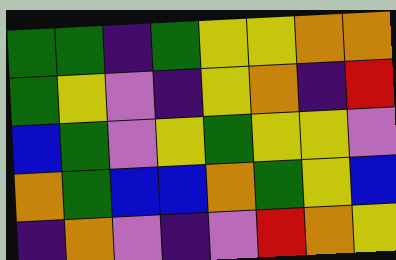[["green", "green", "indigo", "green", "yellow", "yellow", "orange", "orange"], ["green", "yellow", "violet", "indigo", "yellow", "orange", "indigo", "red"], ["blue", "green", "violet", "yellow", "green", "yellow", "yellow", "violet"], ["orange", "green", "blue", "blue", "orange", "green", "yellow", "blue"], ["indigo", "orange", "violet", "indigo", "violet", "red", "orange", "yellow"]]